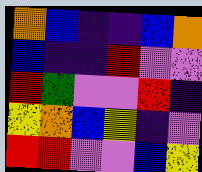[["orange", "blue", "indigo", "indigo", "blue", "orange"], ["blue", "indigo", "indigo", "red", "violet", "violet"], ["red", "green", "violet", "violet", "red", "indigo"], ["yellow", "orange", "blue", "yellow", "indigo", "violet"], ["red", "red", "violet", "violet", "blue", "yellow"]]